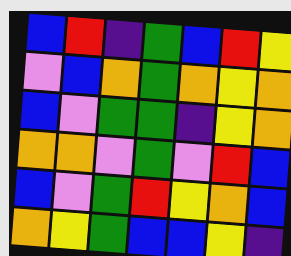[["blue", "red", "indigo", "green", "blue", "red", "yellow"], ["violet", "blue", "orange", "green", "orange", "yellow", "orange"], ["blue", "violet", "green", "green", "indigo", "yellow", "orange"], ["orange", "orange", "violet", "green", "violet", "red", "blue"], ["blue", "violet", "green", "red", "yellow", "orange", "blue"], ["orange", "yellow", "green", "blue", "blue", "yellow", "indigo"]]